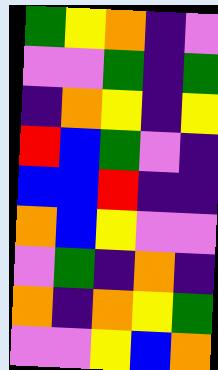[["green", "yellow", "orange", "indigo", "violet"], ["violet", "violet", "green", "indigo", "green"], ["indigo", "orange", "yellow", "indigo", "yellow"], ["red", "blue", "green", "violet", "indigo"], ["blue", "blue", "red", "indigo", "indigo"], ["orange", "blue", "yellow", "violet", "violet"], ["violet", "green", "indigo", "orange", "indigo"], ["orange", "indigo", "orange", "yellow", "green"], ["violet", "violet", "yellow", "blue", "orange"]]